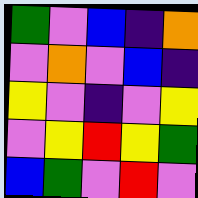[["green", "violet", "blue", "indigo", "orange"], ["violet", "orange", "violet", "blue", "indigo"], ["yellow", "violet", "indigo", "violet", "yellow"], ["violet", "yellow", "red", "yellow", "green"], ["blue", "green", "violet", "red", "violet"]]